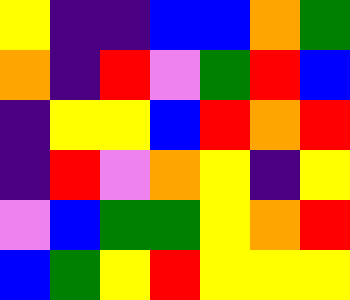[["yellow", "indigo", "indigo", "blue", "blue", "orange", "green"], ["orange", "indigo", "red", "violet", "green", "red", "blue"], ["indigo", "yellow", "yellow", "blue", "red", "orange", "red"], ["indigo", "red", "violet", "orange", "yellow", "indigo", "yellow"], ["violet", "blue", "green", "green", "yellow", "orange", "red"], ["blue", "green", "yellow", "red", "yellow", "yellow", "yellow"]]